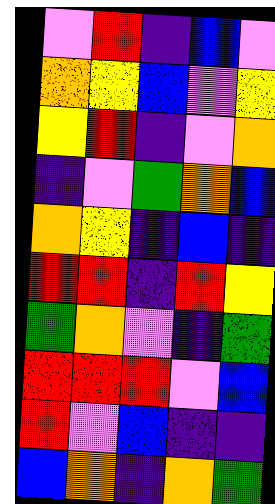[["violet", "red", "indigo", "blue", "violet"], ["orange", "yellow", "blue", "violet", "yellow"], ["yellow", "red", "indigo", "violet", "orange"], ["indigo", "violet", "green", "orange", "blue"], ["orange", "yellow", "indigo", "blue", "indigo"], ["red", "red", "indigo", "red", "yellow"], ["green", "orange", "violet", "indigo", "green"], ["red", "red", "red", "violet", "blue"], ["red", "violet", "blue", "indigo", "indigo"], ["blue", "orange", "indigo", "orange", "green"]]